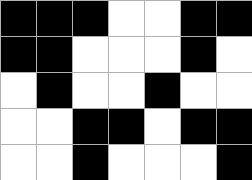[["black", "black", "black", "white", "white", "black", "black"], ["black", "black", "white", "white", "white", "black", "white"], ["white", "black", "white", "white", "black", "white", "white"], ["white", "white", "black", "black", "white", "black", "black"], ["white", "white", "black", "white", "white", "white", "black"]]